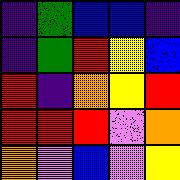[["indigo", "green", "blue", "blue", "indigo"], ["indigo", "green", "red", "yellow", "blue"], ["red", "indigo", "orange", "yellow", "red"], ["red", "red", "red", "violet", "orange"], ["orange", "violet", "blue", "violet", "yellow"]]